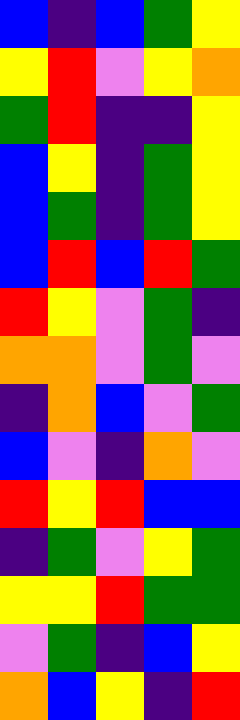[["blue", "indigo", "blue", "green", "yellow"], ["yellow", "red", "violet", "yellow", "orange"], ["green", "red", "indigo", "indigo", "yellow"], ["blue", "yellow", "indigo", "green", "yellow"], ["blue", "green", "indigo", "green", "yellow"], ["blue", "red", "blue", "red", "green"], ["red", "yellow", "violet", "green", "indigo"], ["orange", "orange", "violet", "green", "violet"], ["indigo", "orange", "blue", "violet", "green"], ["blue", "violet", "indigo", "orange", "violet"], ["red", "yellow", "red", "blue", "blue"], ["indigo", "green", "violet", "yellow", "green"], ["yellow", "yellow", "red", "green", "green"], ["violet", "green", "indigo", "blue", "yellow"], ["orange", "blue", "yellow", "indigo", "red"]]